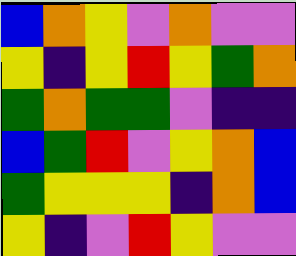[["blue", "orange", "yellow", "violet", "orange", "violet", "violet"], ["yellow", "indigo", "yellow", "red", "yellow", "green", "orange"], ["green", "orange", "green", "green", "violet", "indigo", "indigo"], ["blue", "green", "red", "violet", "yellow", "orange", "blue"], ["green", "yellow", "yellow", "yellow", "indigo", "orange", "blue"], ["yellow", "indigo", "violet", "red", "yellow", "violet", "violet"]]